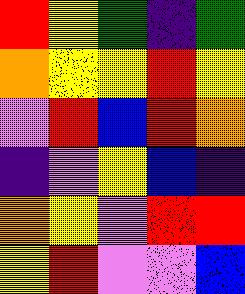[["red", "yellow", "green", "indigo", "green"], ["orange", "yellow", "yellow", "red", "yellow"], ["violet", "red", "blue", "red", "orange"], ["indigo", "violet", "yellow", "blue", "indigo"], ["orange", "yellow", "violet", "red", "red"], ["yellow", "red", "violet", "violet", "blue"]]